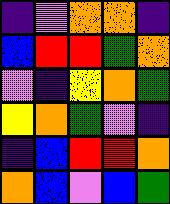[["indigo", "violet", "orange", "orange", "indigo"], ["blue", "red", "red", "green", "orange"], ["violet", "indigo", "yellow", "orange", "green"], ["yellow", "orange", "green", "violet", "indigo"], ["indigo", "blue", "red", "red", "orange"], ["orange", "blue", "violet", "blue", "green"]]